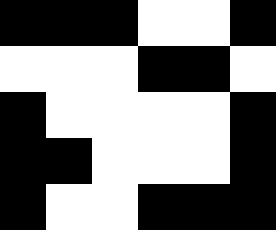[["black", "black", "black", "white", "white", "black"], ["white", "white", "white", "black", "black", "white"], ["black", "white", "white", "white", "white", "black"], ["black", "black", "white", "white", "white", "black"], ["black", "white", "white", "black", "black", "black"]]